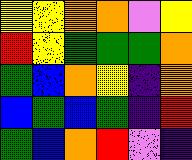[["yellow", "yellow", "orange", "orange", "violet", "yellow"], ["red", "yellow", "green", "green", "green", "orange"], ["green", "blue", "orange", "yellow", "indigo", "orange"], ["blue", "green", "blue", "green", "indigo", "red"], ["green", "blue", "orange", "red", "violet", "indigo"]]